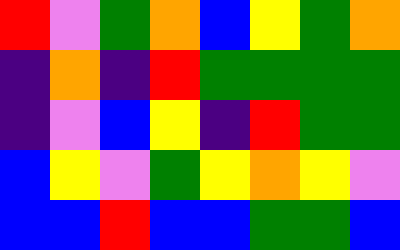[["red", "violet", "green", "orange", "blue", "yellow", "green", "orange"], ["indigo", "orange", "indigo", "red", "green", "green", "green", "green"], ["indigo", "violet", "blue", "yellow", "indigo", "red", "green", "green"], ["blue", "yellow", "violet", "green", "yellow", "orange", "yellow", "violet"], ["blue", "blue", "red", "blue", "blue", "green", "green", "blue"]]